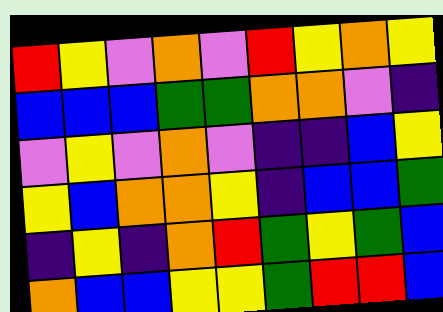[["red", "yellow", "violet", "orange", "violet", "red", "yellow", "orange", "yellow"], ["blue", "blue", "blue", "green", "green", "orange", "orange", "violet", "indigo"], ["violet", "yellow", "violet", "orange", "violet", "indigo", "indigo", "blue", "yellow"], ["yellow", "blue", "orange", "orange", "yellow", "indigo", "blue", "blue", "green"], ["indigo", "yellow", "indigo", "orange", "red", "green", "yellow", "green", "blue"], ["orange", "blue", "blue", "yellow", "yellow", "green", "red", "red", "blue"]]